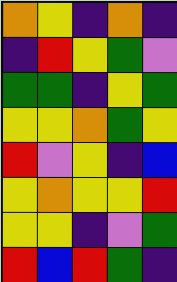[["orange", "yellow", "indigo", "orange", "indigo"], ["indigo", "red", "yellow", "green", "violet"], ["green", "green", "indigo", "yellow", "green"], ["yellow", "yellow", "orange", "green", "yellow"], ["red", "violet", "yellow", "indigo", "blue"], ["yellow", "orange", "yellow", "yellow", "red"], ["yellow", "yellow", "indigo", "violet", "green"], ["red", "blue", "red", "green", "indigo"]]